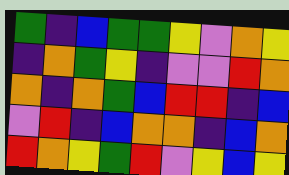[["green", "indigo", "blue", "green", "green", "yellow", "violet", "orange", "yellow"], ["indigo", "orange", "green", "yellow", "indigo", "violet", "violet", "red", "orange"], ["orange", "indigo", "orange", "green", "blue", "red", "red", "indigo", "blue"], ["violet", "red", "indigo", "blue", "orange", "orange", "indigo", "blue", "orange"], ["red", "orange", "yellow", "green", "red", "violet", "yellow", "blue", "yellow"]]